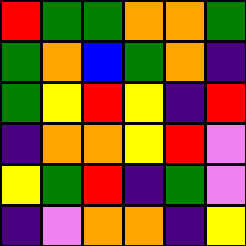[["red", "green", "green", "orange", "orange", "green"], ["green", "orange", "blue", "green", "orange", "indigo"], ["green", "yellow", "red", "yellow", "indigo", "red"], ["indigo", "orange", "orange", "yellow", "red", "violet"], ["yellow", "green", "red", "indigo", "green", "violet"], ["indigo", "violet", "orange", "orange", "indigo", "yellow"]]